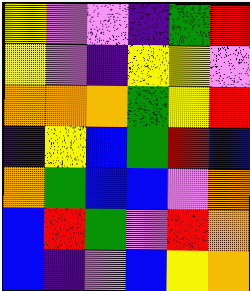[["yellow", "violet", "violet", "indigo", "green", "red"], ["yellow", "violet", "indigo", "yellow", "yellow", "violet"], ["orange", "orange", "orange", "green", "yellow", "red"], ["indigo", "yellow", "blue", "green", "red", "blue"], ["orange", "green", "blue", "blue", "violet", "orange"], ["blue", "red", "green", "violet", "red", "orange"], ["blue", "indigo", "violet", "blue", "yellow", "orange"]]